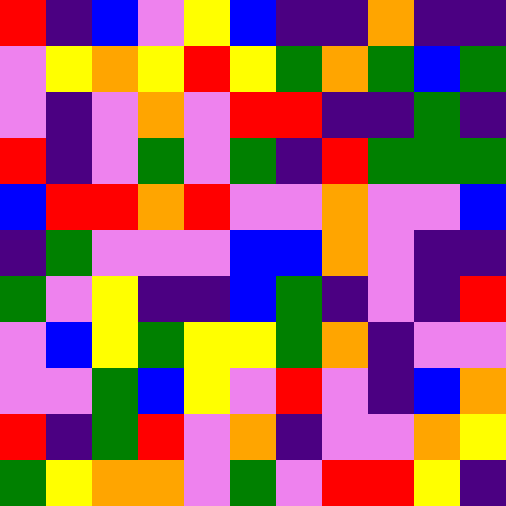[["red", "indigo", "blue", "violet", "yellow", "blue", "indigo", "indigo", "orange", "indigo", "indigo"], ["violet", "yellow", "orange", "yellow", "red", "yellow", "green", "orange", "green", "blue", "green"], ["violet", "indigo", "violet", "orange", "violet", "red", "red", "indigo", "indigo", "green", "indigo"], ["red", "indigo", "violet", "green", "violet", "green", "indigo", "red", "green", "green", "green"], ["blue", "red", "red", "orange", "red", "violet", "violet", "orange", "violet", "violet", "blue"], ["indigo", "green", "violet", "violet", "violet", "blue", "blue", "orange", "violet", "indigo", "indigo"], ["green", "violet", "yellow", "indigo", "indigo", "blue", "green", "indigo", "violet", "indigo", "red"], ["violet", "blue", "yellow", "green", "yellow", "yellow", "green", "orange", "indigo", "violet", "violet"], ["violet", "violet", "green", "blue", "yellow", "violet", "red", "violet", "indigo", "blue", "orange"], ["red", "indigo", "green", "red", "violet", "orange", "indigo", "violet", "violet", "orange", "yellow"], ["green", "yellow", "orange", "orange", "violet", "green", "violet", "red", "red", "yellow", "indigo"]]